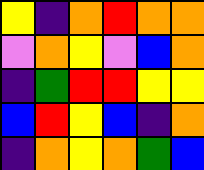[["yellow", "indigo", "orange", "red", "orange", "orange"], ["violet", "orange", "yellow", "violet", "blue", "orange"], ["indigo", "green", "red", "red", "yellow", "yellow"], ["blue", "red", "yellow", "blue", "indigo", "orange"], ["indigo", "orange", "yellow", "orange", "green", "blue"]]